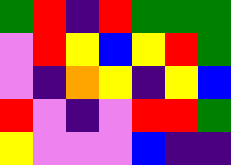[["green", "red", "indigo", "red", "green", "green", "green"], ["violet", "red", "yellow", "blue", "yellow", "red", "green"], ["violet", "indigo", "orange", "yellow", "indigo", "yellow", "blue"], ["red", "violet", "indigo", "violet", "red", "red", "green"], ["yellow", "violet", "violet", "violet", "blue", "indigo", "indigo"]]